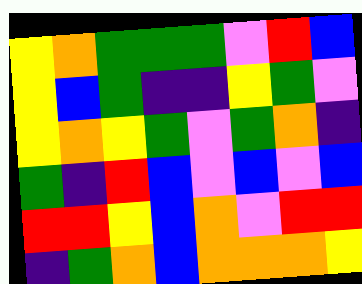[["yellow", "orange", "green", "green", "green", "violet", "red", "blue"], ["yellow", "blue", "green", "indigo", "indigo", "yellow", "green", "violet"], ["yellow", "orange", "yellow", "green", "violet", "green", "orange", "indigo"], ["green", "indigo", "red", "blue", "violet", "blue", "violet", "blue"], ["red", "red", "yellow", "blue", "orange", "violet", "red", "red"], ["indigo", "green", "orange", "blue", "orange", "orange", "orange", "yellow"]]